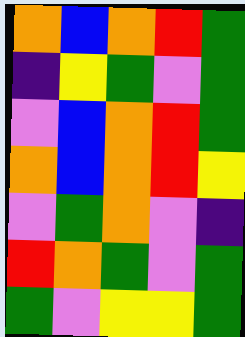[["orange", "blue", "orange", "red", "green"], ["indigo", "yellow", "green", "violet", "green"], ["violet", "blue", "orange", "red", "green"], ["orange", "blue", "orange", "red", "yellow"], ["violet", "green", "orange", "violet", "indigo"], ["red", "orange", "green", "violet", "green"], ["green", "violet", "yellow", "yellow", "green"]]